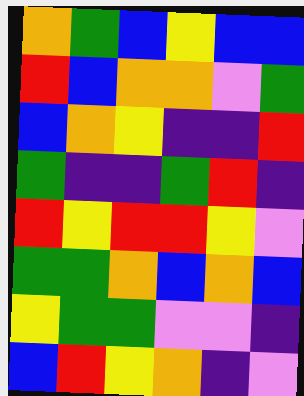[["orange", "green", "blue", "yellow", "blue", "blue"], ["red", "blue", "orange", "orange", "violet", "green"], ["blue", "orange", "yellow", "indigo", "indigo", "red"], ["green", "indigo", "indigo", "green", "red", "indigo"], ["red", "yellow", "red", "red", "yellow", "violet"], ["green", "green", "orange", "blue", "orange", "blue"], ["yellow", "green", "green", "violet", "violet", "indigo"], ["blue", "red", "yellow", "orange", "indigo", "violet"]]